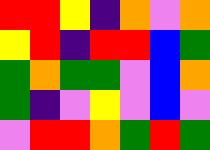[["red", "red", "yellow", "indigo", "orange", "violet", "orange"], ["yellow", "red", "indigo", "red", "red", "blue", "green"], ["green", "orange", "green", "green", "violet", "blue", "orange"], ["green", "indigo", "violet", "yellow", "violet", "blue", "violet"], ["violet", "red", "red", "orange", "green", "red", "green"]]